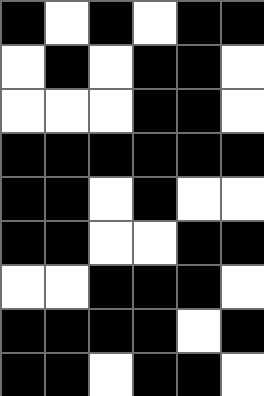[["black", "white", "black", "white", "black", "black"], ["white", "black", "white", "black", "black", "white"], ["white", "white", "white", "black", "black", "white"], ["black", "black", "black", "black", "black", "black"], ["black", "black", "white", "black", "white", "white"], ["black", "black", "white", "white", "black", "black"], ["white", "white", "black", "black", "black", "white"], ["black", "black", "black", "black", "white", "black"], ["black", "black", "white", "black", "black", "white"]]